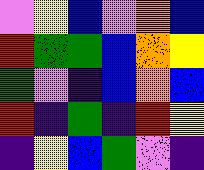[["violet", "yellow", "blue", "violet", "orange", "blue"], ["red", "green", "green", "blue", "orange", "yellow"], ["green", "violet", "indigo", "blue", "orange", "blue"], ["red", "indigo", "green", "indigo", "red", "yellow"], ["indigo", "yellow", "blue", "green", "violet", "indigo"]]